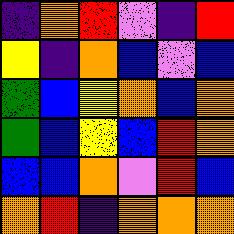[["indigo", "orange", "red", "violet", "indigo", "red"], ["yellow", "indigo", "orange", "blue", "violet", "blue"], ["green", "blue", "yellow", "orange", "blue", "orange"], ["green", "blue", "yellow", "blue", "red", "orange"], ["blue", "blue", "orange", "violet", "red", "blue"], ["orange", "red", "indigo", "orange", "orange", "orange"]]